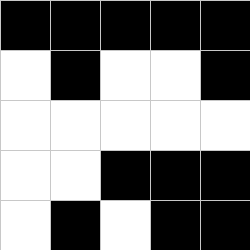[["black", "black", "black", "black", "black"], ["white", "black", "white", "white", "black"], ["white", "white", "white", "white", "white"], ["white", "white", "black", "black", "black"], ["white", "black", "white", "black", "black"]]